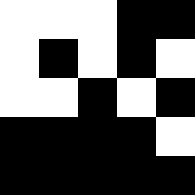[["white", "white", "white", "black", "black"], ["white", "black", "white", "black", "white"], ["white", "white", "black", "white", "black"], ["black", "black", "black", "black", "white"], ["black", "black", "black", "black", "black"]]